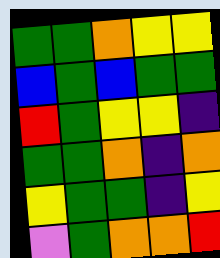[["green", "green", "orange", "yellow", "yellow"], ["blue", "green", "blue", "green", "green"], ["red", "green", "yellow", "yellow", "indigo"], ["green", "green", "orange", "indigo", "orange"], ["yellow", "green", "green", "indigo", "yellow"], ["violet", "green", "orange", "orange", "red"]]